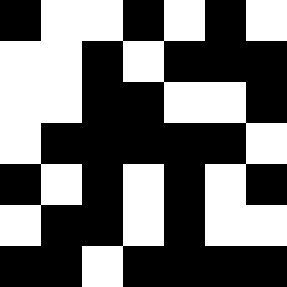[["black", "white", "white", "black", "white", "black", "white"], ["white", "white", "black", "white", "black", "black", "black"], ["white", "white", "black", "black", "white", "white", "black"], ["white", "black", "black", "black", "black", "black", "white"], ["black", "white", "black", "white", "black", "white", "black"], ["white", "black", "black", "white", "black", "white", "white"], ["black", "black", "white", "black", "black", "black", "black"]]